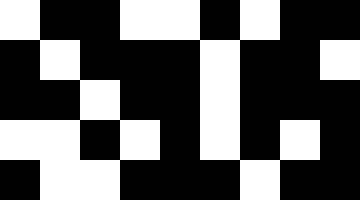[["white", "black", "black", "white", "white", "black", "white", "black", "black"], ["black", "white", "black", "black", "black", "white", "black", "black", "white"], ["black", "black", "white", "black", "black", "white", "black", "black", "black"], ["white", "white", "black", "white", "black", "white", "black", "white", "black"], ["black", "white", "white", "black", "black", "black", "white", "black", "black"]]